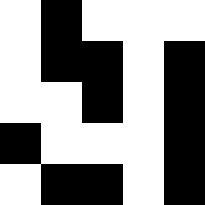[["white", "black", "white", "white", "white"], ["white", "black", "black", "white", "black"], ["white", "white", "black", "white", "black"], ["black", "white", "white", "white", "black"], ["white", "black", "black", "white", "black"]]